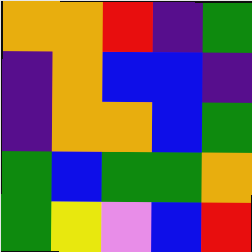[["orange", "orange", "red", "indigo", "green"], ["indigo", "orange", "blue", "blue", "indigo"], ["indigo", "orange", "orange", "blue", "green"], ["green", "blue", "green", "green", "orange"], ["green", "yellow", "violet", "blue", "red"]]